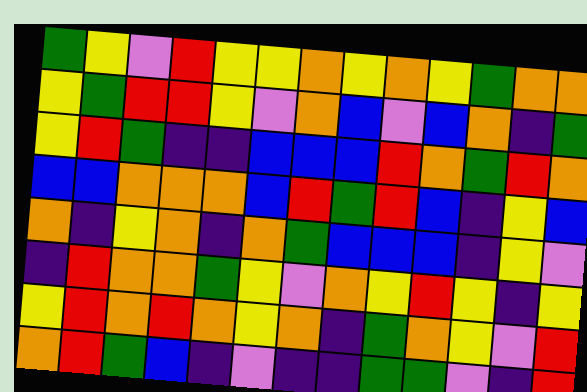[["green", "yellow", "violet", "red", "yellow", "yellow", "orange", "yellow", "orange", "yellow", "green", "orange", "orange"], ["yellow", "green", "red", "red", "yellow", "violet", "orange", "blue", "violet", "blue", "orange", "indigo", "green"], ["yellow", "red", "green", "indigo", "indigo", "blue", "blue", "blue", "red", "orange", "green", "red", "orange"], ["blue", "blue", "orange", "orange", "orange", "blue", "red", "green", "red", "blue", "indigo", "yellow", "blue"], ["orange", "indigo", "yellow", "orange", "indigo", "orange", "green", "blue", "blue", "blue", "indigo", "yellow", "violet"], ["indigo", "red", "orange", "orange", "green", "yellow", "violet", "orange", "yellow", "red", "yellow", "indigo", "yellow"], ["yellow", "red", "orange", "red", "orange", "yellow", "orange", "indigo", "green", "orange", "yellow", "violet", "red"], ["orange", "red", "green", "blue", "indigo", "violet", "indigo", "indigo", "green", "green", "violet", "indigo", "red"]]